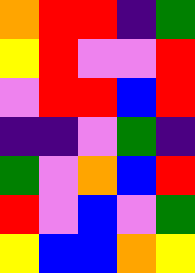[["orange", "red", "red", "indigo", "green"], ["yellow", "red", "violet", "violet", "red"], ["violet", "red", "red", "blue", "red"], ["indigo", "indigo", "violet", "green", "indigo"], ["green", "violet", "orange", "blue", "red"], ["red", "violet", "blue", "violet", "green"], ["yellow", "blue", "blue", "orange", "yellow"]]